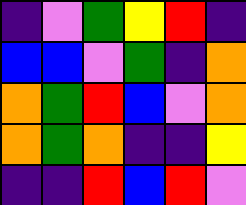[["indigo", "violet", "green", "yellow", "red", "indigo"], ["blue", "blue", "violet", "green", "indigo", "orange"], ["orange", "green", "red", "blue", "violet", "orange"], ["orange", "green", "orange", "indigo", "indigo", "yellow"], ["indigo", "indigo", "red", "blue", "red", "violet"]]